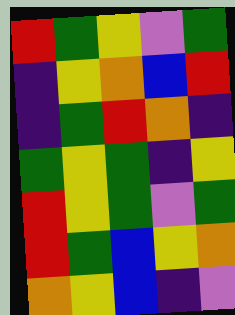[["red", "green", "yellow", "violet", "green"], ["indigo", "yellow", "orange", "blue", "red"], ["indigo", "green", "red", "orange", "indigo"], ["green", "yellow", "green", "indigo", "yellow"], ["red", "yellow", "green", "violet", "green"], ["red", "green", "blue", "yellow", "orange"], ["orange", "yellow", "blue", "indigo", "violet"]]